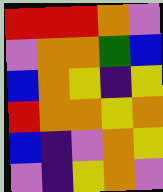[["red", "red", "red", "orange", "violet"], ["violet", "orange", "orange", "green", "blue"], ["blue", "orange", "yellow", "indigo", "yellow"], ["red", "orange", "orange", "yellow", "orange"], ["blue", "indigo", "violet", "orange", "yellow"], ["violet", "indigo", "yellow", "orange", "violet"]]